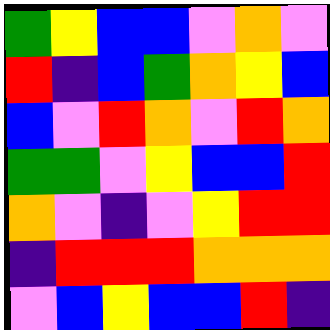[["green", "yellow", "blue", "blue", "violet", "orange", "violet"], ["red", "indigo", "blue", "green", "orange", "yellow", "blue"], ["blue", "violet", "red", "orange", "violet", "red", "orange"], ["green", "green", "violet", "yellow", "blue", "blue", "red"], ["orange", "violet", "indigo", "violet", "yellow", "red", "red"], ["indigo", "red", "red", "red", "orange", "orange", "orange"], ["violet", "blue", "yellow", "blue", "blue", "red", "indigo"]]